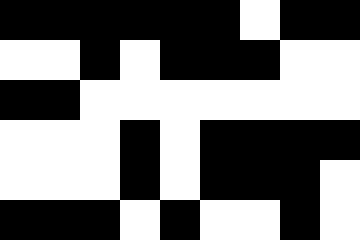[["black", "black", "black", "black", "black", "black", "white", "black", "black"], ["white", "white", "black", "white", "black", "black", "black", "white", "white"], ["black", "black", "white", "white", "white", "white", "white", "white", "white"], ["white", "white", "white", "black", "white", "black", "black", "black", "black"], ["white", "white", "white", "black", "white", "black", "black", "black", "white"], ["black", "black", "black", "white", "black", "white", "white", "black", "white"]]